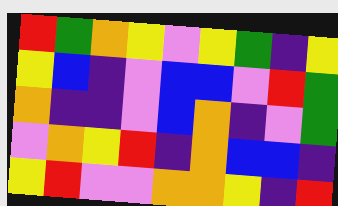[["red", "green", "orange", "yellow", "violet", "yellow", "green", "indigo", "yellow"], ["yellow", "blue", "indigo", "violet", "blue", "blue", "violet", "red", "green"], ["orange", "indigo", "indigo", "violet", "blue", "orange", "indigo", "violet", "green"], ["violet", "orange", "yellow", "red", "indigo", "orange", "blue", "blue", "indigo"], ["yellow", "red", "violet", "violet", "orange", "orange", "yellow", "indigo", "red"]]